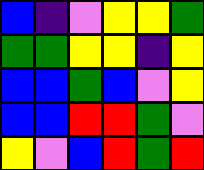[["blue", "indigo", "violet", "yellow", "yellow", "green"], ["green", "green", "yellow", "yellow", "indigo", "yellow"], ["blue", "blue", "green", "blue", "violet", "yellow"], ["blue", "blue", "red", "red", "green", "violet"], ["yellow", "violet", "blue", "red", "green", "red"]]